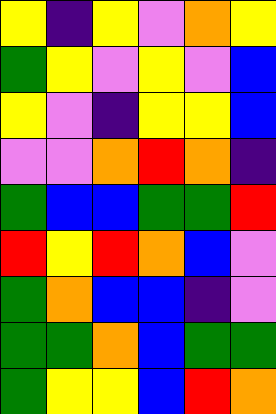[["yellow", "indigo", "yellow", "violet", "orange", "yellow"], ["green", "yellow", "violet", "yellow", "violet", "blue"], ["yellow", "violet", "indigo", "yellow", "yellow", "blue"], ["violet", "violet", "orange", "red", "orange", "indigo"], ["green", "blue", "blue", "green", "green", "red"], ["red", "yellow", "red", "orange", "blue", "violet"], ["green", "orange", "blue", "blue", "indigo", "violet"], ["green", "green", "orange", "blue", "green", "green"], ["green", "yellow", "yellow", "blue", "red", "orange"]]